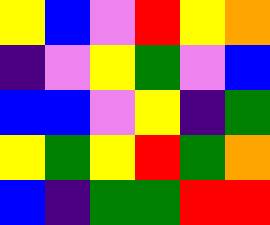[["yellow", "blue", "violet", "red", "yellow", "orange"], ["indigo", "violet", "yellow", "green", "violet", "blue"], ["blue", "blue", "violet", "yellow", "indigo", "green"], ["yellow", "green", "yellow", "red", "green", "orange"], ["blue", "indigo", "green", "green", "red", "red"]]